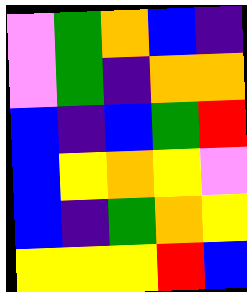[["violet", "green", "orange", "blue", "indigo"], ["violet", "green", "indigo", "orange", "orange"], ["blue", "indigo", "blue", "green", "red"], ["blue", "yellow", "orange", "yellow", "violet"], ["blue", "indigo", "green", "orange", "yellow"], ["yellow", "yellow", "yellow", "red", "blue"]]